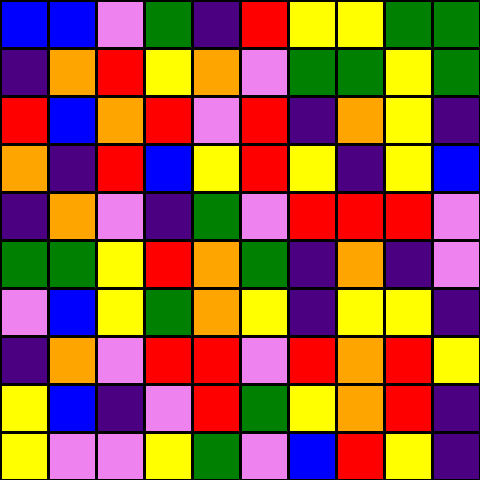[["blue", "blue", "violet", "green", "indigo", "red", "yellow", "yellow", "green", "green"], ["indigo", "orange", "red", "yellow", "orange", "violet", "green", "green", "yellow", "green"], ["red", "blue", "orange", "red", "violet", "red", "indigo", "orange", "yellow", "indigo"], ["orange", "indigo", "red", "blue", "yellow", "red", "yellow", "indigo", "yellow", "blue"], ["indigo", "orange", "violet", "indigo", "green", "violet", "red", "red", "red", "violet"], ["green", "green", "yellow", "red", "orange", "green", "indigo", "orange", "indigo", "violet"], ["violet", "blue", "yellow", "green", "orange", "yellow", "indigo", "yellow", "yellow", "indigo"], ["indigo", "orange", "violet", "red", "red", "violet", "red", "orange", "red", "yellow"], ["yellow", "blue", "indigo", "violet", "red", "green", "yellow", "orange", "red", "indigo"], ["yellow", "violet", "violet", "yellow", "green", "violet", "blue", "red", "yellow", "indigo"]]